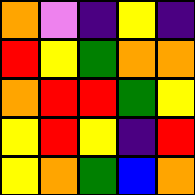[["orange", "violet", "indigo", "yellow", "indigo"], ["red", "yellow", "green", "orange", "orange"], ["orange", "red", "red", "green", "yellow"], ["yellow", "red", "yellow", "indigo", "red"], ["yellow", "orange", "green", "blue", "orange"]]